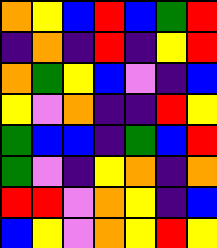[["orange", "yellow", "blue", "red", "blue", "green", "red"], ["indigo", "orange", "indigo", "red", "indigo", "yellow", "red"], ["orange", "green", "yellow", "blue", "violet", "indigo", "blue"], ["yellow", "violet", "orange", "indigo", "indigo", "red", "yellow"], ["green", "blue", "blue", "indigo", "green", "blue", "red"], ["green", "violet", "indigo", "yellow", "orange", "indigo", "orange"], ["red", "red", "violet", "orange", "yellow", "indigo", "blue"], ["blue", "yellow", "violet", "orange", "yellow", "red", "yellow"]]